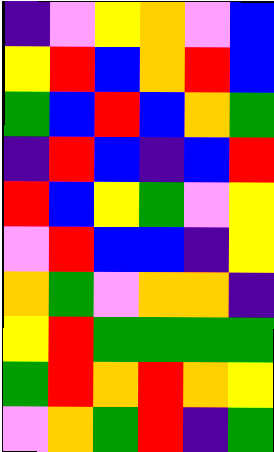[["indigo", "violet", "yellow", "orange", "violet", "blue"], ["yellow", "red", "blue", "orange", "red", "blue"], ["green", "blue", "red", "blue", "orange", "green"], ["indigo", "red", "blue", "indigo", "blue", "red"], ["red", "blue", "yellow", "green", "violet", "yellow"], ["violet", "red", "blue", "blue", "indigo", "yellow"], ["orange", "green", "violet", "orange", "orange", "indigo"], ["yellow", "red", "green", "green", "green", "green"], ["green", "red", "orange", "red", "orange", "yellow"], ["violet", "orange", "green", "red", "indigo", "green"]]